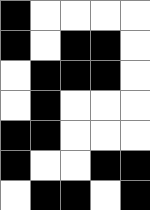[["black", "white", "white", "white", "white"], ["black", "white", "black", "black", "white"], ["white", "black", "black", "black", "white"], ["white", "black", "white", "white", "white"], ["black", "black", "white", "white", "white"], ["black", "white", "white", "black", "black"], ["white", "black", "black", "white", "black"]]